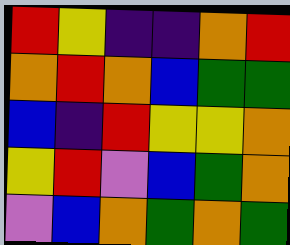[["red", "yellow", "indigo", "indigo", "orange", "red"], ["orange", "red", "orange", "blue", "green", "green"], ["blue", "indigo", "red", "yellow", "yellow", "orange"], ["yellow", "red", "violet", "blue", "green", "orange"], ["violet", "blue", "orange", "green", "orange", "green"]]